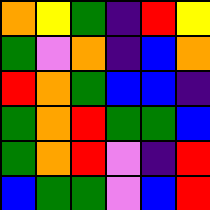[["orange", "yellow", "green", "indigo", "red", "yellow"], ["green", "violet", "orange", "indigo", "blue", "orange"], ["red", "orange", "green", "blue", "blue", "indigo"], ["green", "orange", "red", "green", "green", "blue"], ["green", "orange", "red", "violet", "indigo", "red"], ["blue", "green", "green", "violet", "blue", "red"]]